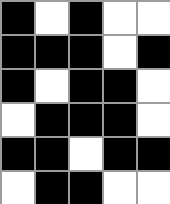[["black", "white", "black", "white", "white"], ["black", "black", "black", "white", "black"], ["black", "white", "black", "black", "white"], ["white", "black", "black", "black", "white"], ["black", "black", "white", "black", "black"], ["white", "black", "black", "white", "white"]]